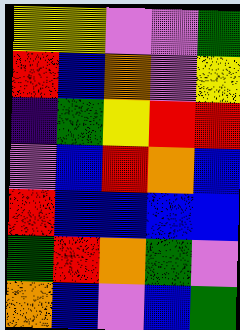[["yellow", "yellow", "violet", "violet", "green"], ["red", "blue", "orange", "violet", "yellow"], ["indigo", "green", "yellow", "red", "red"], ["violet", "blue", "red", "orange", "blue"], ["red", "blue", "blue", "blue", "blue"], ["green", "red", "orange", "green", "violet"], ["orange", "blue", "violet", "blue", "green"]]